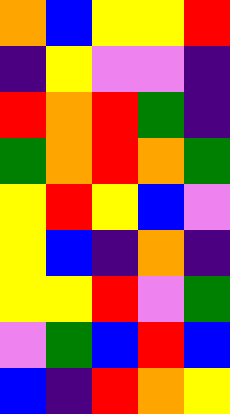[["orange", "blue", "yellow", "yellow", "red"], ["indigo", "yellow", "violet", "violet", "indigo"], ["red", "orange", "red", "green", "indigo"], ["green", "orange", "red", "orange", "green"], ["yellow", "red", "yellow", "blue", "violet"], ["yellow", "blue", "indigo", "orange", "indigo"], ["yellow", "yellow", "red", "violet", "green"], ["violet", "green", "blue", "red", "blue"], ["blue", "indigo", "red", "orange", "yellow"]]